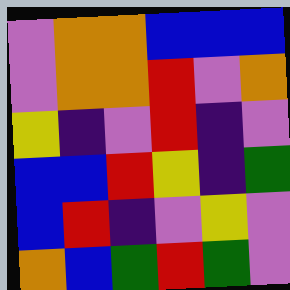[["violet", "orange", "orange", "blue", "blue", "blue"], ["violet", "orange", "orange", "red", "violet", "orange"], ["yellow", "indigo", "violet", "red", "indigo", "violet"], ["blue", "blue", "red", "yellow", "indigo", "green"], ["blue", "red", "indigo", "violet", "yellow", "violet"], ["orange", "blue", "green", "red", "green", "violet"]]